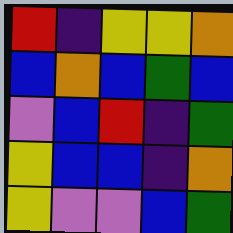[["red", "indigo", "yellow", "yellow", "orange"], ["blue", "orange", "blue", "green", "blue"], ["violet", "blue", "red", "indigo", "green"], ["yellow", "blue", "blue", "indigo", "orange"], ["yellow", "violet", "violet", "blue", "green"]]